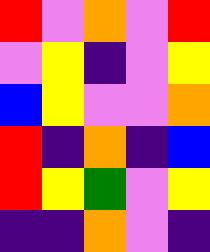[["red", "violet", "orange", "violet", "red"], ["violet", "yellow", "indigo", "violet", "yellow"], ["blue", "yellow", "violet", "violet", "orange"], ["red", "indigo", "orange", "indigo", "blue"], ["red", "yellow", "green", "violet", "yellow"], ["indigo", "indigo", "orange", "violet", "indigo"]]